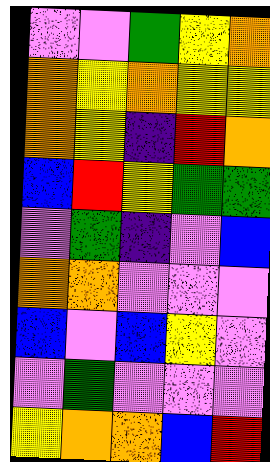[["violet", "violet", "green", "yellow", "orange"], ["orange", "yellow", "orange", "yellow", "yellow"], ["orange", "yellow", "indigo", "red", "orange"], ["blue", "red", "yellow", "green", "green"], ["violet", "green", "indigo", "violet", "blue"], ["orange", "orange", "violet", "violet", "violet"], ["blue", "violet", "blue", "yellow", "violet"], ["violet", "green", "violet", "violet", "violet"], ["yellow", "orange", "orange", "blue", "red"]]